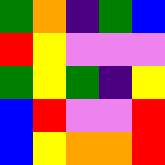[["green", "orange", "indigo", "green", "blue"], ["red", "yellow", "violet", "violet", "violet"], ["green", "yellow", "green", "indigo", "yellow"], ["blue", "red", "violet", "violet", "red"], ["blue", "yellow", "orange", "orange", "red"]]